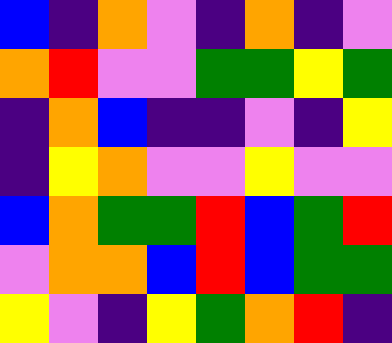[["blue", "indigo", "orange", "violet", "indigo", "orange", "indigo", "violet"], ["orange", "red", "violet", "violet", "green", "green", "yellow", "green"], ["indigo", "orange", "blue", "indigo", "indigo", "violet", "indigo", "yellow"], ["indigo", "yellow", "orange", "violet", "violet", "yellow", "violet", "violet"], ["blue", "orange", "green", "green", "red", "blue", "green", "red"], ["violet", "orange", "orange", "blue", "red", "blue", "green", "green"], ["yellow", "violet", "indigo", "yellow", "green", "orange", "red", "indigo"]]